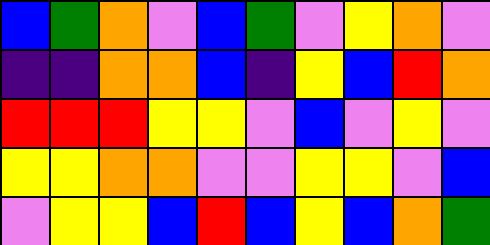[["blue", "green", "orange", "violet", "blue", "green", "violet", "yellow", "orange", "violet"], ["indigo", "indigo", "orange", "orange", "blue", "indigo", "yellow", "blue", "red", "orange"], ["red", "red", "red", "yellow", "yellow", "violet", "blue", "violet", "yellow", "violet"], ["yellow", "yellow", "orange", "orange", "violet", "violet", "yellow", "yellow", "violet", "blue"], ["violet", "yellow", "yellow", "blue", "red", "blue", "yellow", "blue", "orange", "green"]]